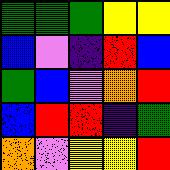[["green", "green", "green", "yellow", "yellow"], ["blue", "violet", "indigo", "red", "blue"], ["green", "blue", "violet", "orange", "red"], ["blue", "red", "red", "indigo", "green"], ["orange", "violet", "yellow", "yellow", "red"]]